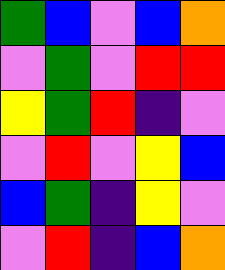[["green", "blue", "violet", "blue", "orange"], ["violet", "green", "violet", "red", "red"], ["yellow", "green", "red", "indigo", "violet"], ["violet", "red", "violet", "yellow", "blue"], ["blue", "green", "indigo", "yellow", "violet"], ["violet", "red", "indigo", "blue", "orange"]]